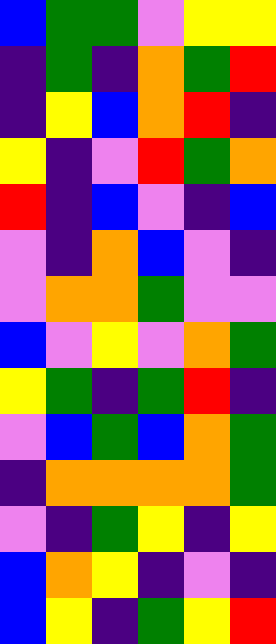[["blue", "green", "green", "violet", "yellow", "yellow"], ["indigo", "green", "indigo", "orange", "green", "red"], ["indigo", "yellow", "blue", "orange", "red", "indigo"], ["yellow", "indigo", "violet", "red", "green", "orange"], ["red", "indigo", "blue", "violet", "indigo", "blue"], ["violet", "indigo", "orange", "blue", "violet", "indigo"], ["violet", "orange", "orange", "green", "violet", "violet"], ["blue", "violet", "yellow", "violet", "orange", "green"], ["yellow", "green", "indigo", "green", "red", "indigo"], ["violet", "blue", "green", "blue", "orange", "green"], ["indigo", "orange", "orange", "orange", "orange", "green"], ["violet", "indigo", "green", "yellow", "indigo", "yellow"], ["blue", "orange", "yellow", "indigo", "violet", "indigo"], ["blue", "yellow", "indigo", "green", "yellow", "red"]]